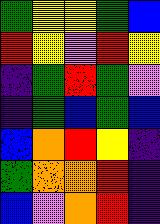[["green", "yellow", "yellow", "green", "blue"], ["red", "yellow", "violet", "red", "yellow"], ["indigo", "green", "red", "green", "violet"], ["indigo", "green", "blue", "green", "blue"], ["blue", "orange", "red", "yellow", "indigo"], ["green", "orange", "orange", "red", "indigo"], ["blue", "violet", "orange", "red", "indigo"]]